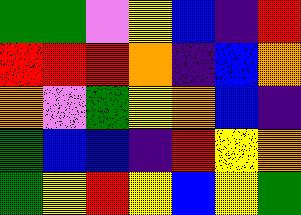[["green", "green", "violet", "yellow", "blue", "indigo", "red"], ["red", "red", "red", "orange", "indigo", "blue", "orange"], ["orange", "violet", "green", "yellow", "orange", "blue", "indigo"], ["green", "blue", "blue", "indigo", "red", "yellow", "orange"], ["green", "yellow", "red", "yellow", "blue", "yellow", "green"]]